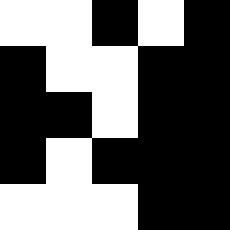[["white", "white", "black", "white", "black"], ["black", "white", "white", "black", "black"], ["black", "black", "white", "black", "black"], ["black", "white", "black", "black", "black"], ["white", "white", "white", "black", "black"]]